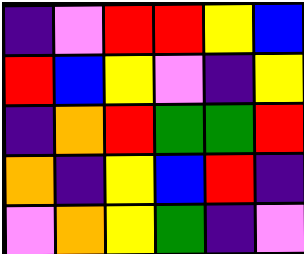[["indigo", "violet", "red", "red", "yellow", "blue"], ["red", "blue", "yellow", "violet", "indigo", "yellow"], ["indigo", "orange", "red", "green", "green", "red"], ["orange", "indigo", "yellow", "blue", "red", "indigo"], ["violet", "orange", "yellow", "green", "indigo", "violet"]]